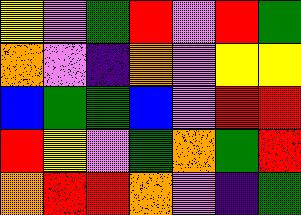[["yellow", "violet", "green", "red", "violet", "red", "green"], ["orange", "violet", "indigo", "orange", "violet", "yellow", "yellow"], ["blue", "green", "green", "blue", "violet", "red", "red"], ["red", "yellow", "violet", "green", "orange", "green", "red"], ["orange", "red", "red", "orange", "violet", "indigo", "green"]]